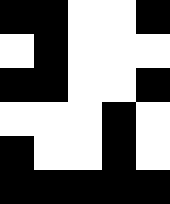[["black", "black", "white", "white", "black"], ["white", "black", "white", "white", "white"], ["black", "black", "white", "white", "black"], ["white", "white", "white", "black", "white"], ["black", "white", "white", "black", "white"], ["black", "black", "black", "black", "black"]]